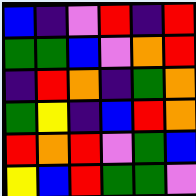[["blue", "indigo", "violet", "red", "indigo", "red"], ["green", "green", "blue", "violet", "orange", "red"], ["indigo", "red", "orange", "indigo", "green", "orange"], ["green", "yellow", "indigo", "blue", "red", "orange"], ["red", "orange", "red", "violet", "green", "blue"], ["yellow", "blue", "red", "green", "green", "violet"]]